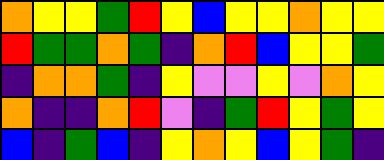[["orange", "yellow", "yellow", "green", "red", "yellow", "blue", "yellow", "yellow", "orange", "yellow", "yellow"], ["red", "green", "green", "orange", "green", "indigo", "orange", "red", "blue", "yellow", "yellow", "green"], ["indigo", "orange", "orange", "green", "indigo", "yellow", "violet", "violet", "yellow", "violet", "orange", "yellow"], ["orange", "indigo", "indigo", "orange", "red", "violet", "indigo", "green", "red", "yellow", "green", "yellow"], ["blue", "indigo", "green", "blue", "indigo", "yellow", "orange", "yellow", "blue", "yellow", "green", "indigo"]]